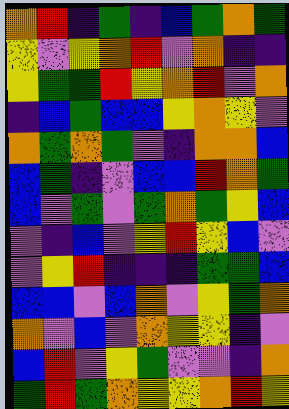[["orange", "red", "indigo", "green", "indigo", "blue", "green", "orange", "green"], ["yellow", "violet", "yellow", "orange", "red", "violet", "orange", "indigo", "indigo"], ["yellow", "green", "green", "red", "yellow", "orange", "red", "violet", "orange"], ["indigo", "blue", "green", "blue", "blue", "yellow", "orange", "yellow", "violet"], ["orange", "green", "orange", "green", "violet", "indigo", "orange", "orange", "blue"], ["blue", "green", "indigo", "violet", "blue", "blue", "red", "orange", "green"], ["blue", "violet", "green", "violet", "green", "orange", "green", "yellow", "blue"], ["violet", "indigo", "blue", "violet", "yellow", "red", "yellow", "blue", "violet"], ["violet", "yellow", "red", "indigo", "indigo", "indigo", "green", "green", "blue"], ["blue", "blue", "violet", "blue", "orange", "violet", "yellow", "green", "orange"], ["orange", "violet", "blue", "violet", "orange", "yellow", "yellow", "indigo", "violet"], ["blue", "red", "violet", "yellow", "green", "violet", "violet", "indigo", "orange"], ["green", "red", "green", "orange", "yellow", "yellow", "orange", "red", "yellow"]]